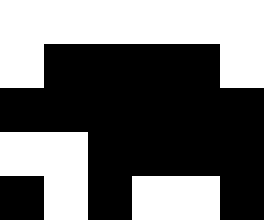[["white", "white", "white", "white", "white", "white"], ["white", "black", "black", "black", "black", "white"], ["black", "black", "black", "black", "black", "black"], ["white", "white", "black", "black", "black", "black"], ["black", "white", "black", "white", "white", "black"]]